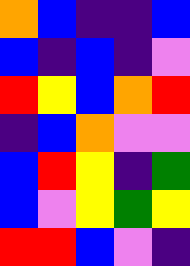[["orange", "blue", "indigo", "indigo", "blue"], ["blue", "indigo", "blue", "indigo", "violet"], ["red", "yellow", "blue", "orange", "red"], ["indigo", "blue", "orange", "violet", "violet"], ["blue", "red", "yellow", "indigo", "green"], ["blue", "violet", "yellow", "green", "yellow"], ["red", "red", "blue", "violet", "indigo"]]